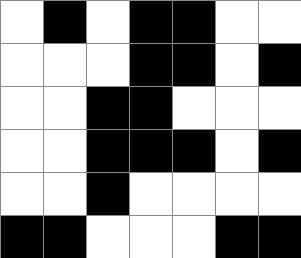[["white", "black", "white", "black", "black", "white", "white"], ["white", "white", "white", "black", "black", "white", "black"], ["white", "white", "black", "black", "white", "white", "white"], ["white", "white", "black", "black", "black", "white", "black"], ["white", "white", "black", "white", "white", "white", "white"], ["black", "black", "white", "white", "white", "black", "black"]]